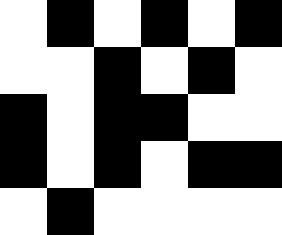[["white", "black", "white", "black", "white", "black"], ["white", "white", "black", "white", "black", "white"], ["black", "white", "black", "black", "white", "white"], ["black", "white", "black", "white", "black", "black"], ["white", "black", "white", "white", "white", "white"]]